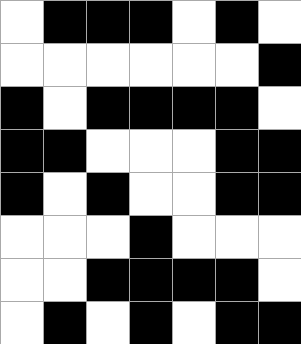[["white", "black", "black", "black", "white", "black", "white"], ["white", "white", "white", "white", "white", "white", "black"], ["black", "white", "black", "black", "black", "black", "white"], ["black", "black", "white", "white", "white", "black", "black"], ["black", "white", "black", "white", "white", "black", "black"], ["white", "white", "white", "black", "white", "white", "white"], ["white", "white", "black", "black", "black", "black", "white"], ["white", "black", "white", "black", "white", "black", "black"]]